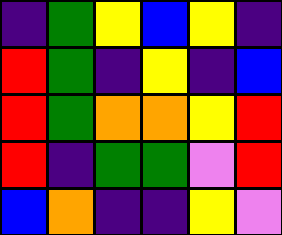[["indigo", "green", "yellow", "blue", "yellow", "indigo"], ["red", "green", "indigo", "yellow", "indigo", "blue"], ["red", "green", "orange", "orange", "yellow", "red"], ["red", "indigo", "green", "green", "violet", "red"], ["blue", "orange", "indigo", "indigo", "yellow", "violet"]]